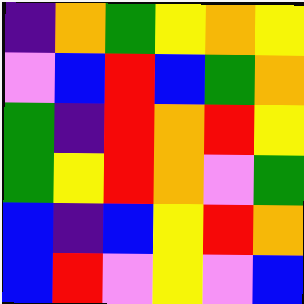[["indigo", "orange", "green", "yellow", "orange", "yellow"], ["violet", "blue", "red", "blue", "green", "orange"], ["green", "indigo", "red", "orange", "red", "yellow"], ["green", "yellow", "red", "orange", "violet", "green"], ["blue", "indigo", "blue", "yellow", "red", "orange"], ["blue", "red", "violet", "yellow", "violet", "blue"]]